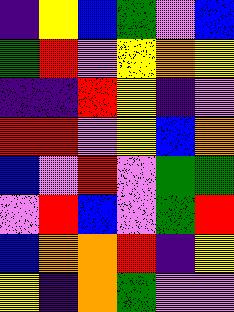[["indigo", "yellow", "blue", "green", "violet", "blue"], ["green", "red", "violet", "yellow", "orange", "yellow"], ["indigo", "indigo", "red", "yellow", "indigo", "violet"], ["red", "red", "violet", "yellow", "blue", "orange"], ["blue", "violet", "red", "violet", "green", "green"], ["violet", "red", "blue", "violet", "green", "red"], ["blue", "orange", "orange", "red", "indigo", "yellow"], ["yellow", "indigo", "orange", "green", "violet", "violet"]]